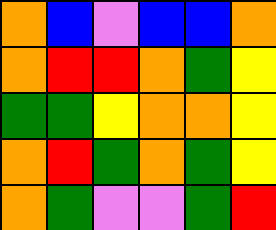[["orange", "blue", "violet", "blue", "blue", "orange"], ["orange", "red", "red", "orange", "green", "yellow"], ["green", "green", "yellow", "orange", "orange", "yellow"], ["orange", "red", "green", "orange", "green", "yellow"], ["orange", "green", "violet", "violet", "green", "red"]]